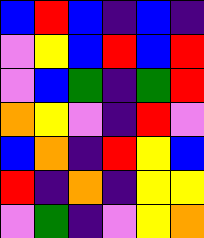[["blue", "red", "blue", "indigo", "blue", "indigo"], ["violet", "yellow", "blue", "red", "blue", "red"], ["violet", "blue", "green", "indigo", "green", "red"], ["orange", "yellow", "violet", "indigo", "red", "violet"], ["blue", "orange", "indigo", "red", "yellow", "blue"], ["red", "indigo", "orange", "indigo", "yellow", "yellow"], ["violet", "green", "indigo", "violet", "yellow", "orange"]]